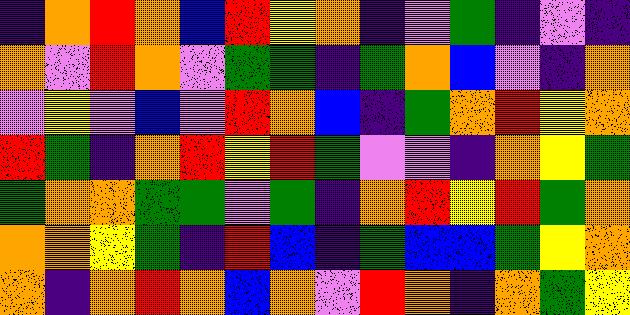[["indigo", "orange", "red", "orange", "blue", "red", "yellow", "orange", "indigo", "violet", "green", "indigo", "violet", "indigo"], ["orange", "violet", "red", "orange", "violet", "green", "green", "indigo", "green", "orange", "blue", "violet", "indigo", "orange"], ["violet", "yellow", "violet", "blue", "violet", "red", "orange", "blue", "indigo", "green", "orange", "red", "yellow", "orange"], ["red", "green", "indigo", "orange", "red", "yellow", "red", "green", "violet", "violet", "indigo", "orange", "yellow", "green"], ["green", "orange", "orange", "green", "green", "violet", "green", "indigo", "orange", "red", "yellow", "red", "green", "orange"], ["orange", "orange", "yellow", "green", "indigo", "red", "blue", "indigo", "green", "blue", "blue", "green", "yellow", "orange"], ["orange", "indigo", "orange", "red", "orange", "blue", "orange", "violet", "red", "orange", "indigo", "orange", "green", "yellow"]]